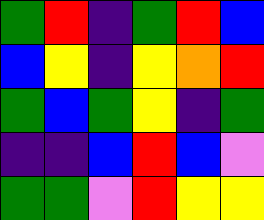[["green", "red", "indigo", "green", "red", "blue"], ["blue", "yellow", "indigo", "yellow", "orange", "red"], ["green", "blue", "green", "yellow", "indigo", "green"], ["indigo", "indigo", "blue", "red", "blue", "violet"], ["green", "green", "violet", "red", "yellow", "yellow"]]